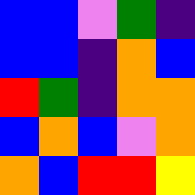[["blue", "blue", "violet", "green", "indigo"], ["blue", "blue", "indigo", "orange", "blue"], ["red", "green", "indigo", "orange", "orange"], ["blue", "orange", "blue", "violet", "orange"], ["orange", "blue", "red", "red", "yellow"]]